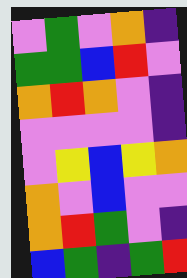[["violet", "green", "violet", "orange", "indigo"], ["green", "green", "blue", "red", "violet"], ["orange", "red", "orange", "violet", "indigo"], ["violet", "violet", "violet", "violet", "indigo"], ["violet", "yellow", "blue", "yellow", "orange"], ["orange", "violet", "blue", "violet", "violet"], ["orange", "red", "green", "violet", "indigo"], ["blue", "green", "indigo", "green", "red"]]